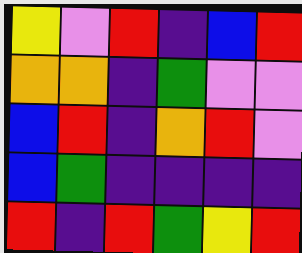[["yellow", "violet", "red", "indigo", "blue", "red"], ["orange", "orange", "indigo", "green", "violet", "violet"], ["blue", "red", "indigo", "orange", "red", "violet"], ["blue", "green", "indigo", "indigo", "indigo", "indigo"], ["red", "indigo", "red", "green", "yellow", "red"]]